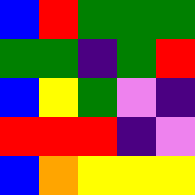[["blue", "red", "green", "green", "green"], ["green", "green", "indigo", "green", "red"], ["blue", "yellow", "green", "violet", "indigo"], ["red", "red", "red", "indigo", "violet"], ["blue", "orange", "yellow", "yellow", "yellow"]]